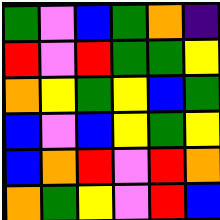[["green", "violet", "blue", "green", "orange", "indigo"], ["red", "violet", "red", "green", "green", "yellow"], ["orange", "yellow", "green", "yellow", "blue", "green"], ["blue", "violet", "blue", "yellow", "green", "yellow"], ["blue", "orange", "red", "violet", "red", "orange"], ["orange", "green", "yellow", "violet", "red", "blue"]]